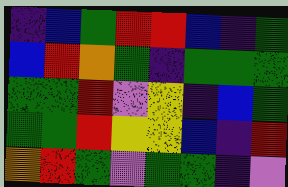[["indigo", "blue", "green", "red", "red", "blue", "indigo", "green"], ["blue", "red", "orange", "green", "indigo", "green", "green", "green"], ["green", "green", "red", "violet", "yellow", "indigo", "blue", "green"], ["green", "green", "red", "yellow", "yellow", "blue", "indigo", "red"], ["orange", "red", "green", "violet", "green", "green", "indigo", "violet"]]